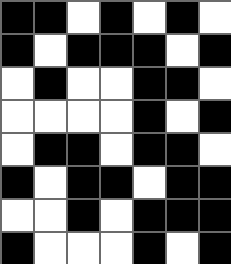[["black", "black", "white", "black", "white", "black", "white"], ["black", "white", "black", "black", "black", "white", "black"], ["white", "black", "white", "white", "black", "black", "white"], ["white", "white", "white", "white", "black", "white", "black"], ["white", "black", "black", "white", "black", "black", "white"], ["black", "white", "black", "black", "white", "black", "black"], ["white", "white", "black", "white", "black", "black", "black"], ["black", "white", "white", "white", "black", "white", "black"]]